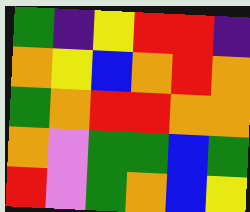[["green", "indigo", "yellow", "red", "red", "indigo"], ["orange", "yellow", "blue", "orange", "red", "orange"], ["green", "orange", "red", "red", "orange", "orange"], ["orange", "violet", "green", "green", "blue", "green"], ["red", "violet", "green", "orange", "blue", "yellow"]]